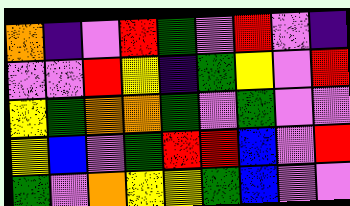[["orange", "indigo", "violet", "red", "green", "violet", "red", "violet", "indigo"], ["violet", "violet", "red", "yellow", "indigo", "green", "yellow", "violet", "red"], ["yellow", "green", "orange", "orange", "green", "violet", "green", "violet", "violet"], ["yellow", "blue", "violet", "green", "red", "red", "blue", "violet", "red"], ["green", "violet", "orange", "yellow", "yellow", "green", "blue", "violet", "violet"]]